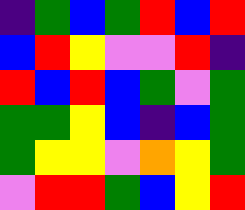[["indigo", "green", "blue", "green", "red", "blue", "red"], ["blue", "red", "yellow", "violet", "violet", "red", "indigo"], ["red", "blue", "red", "blue", "green", "violet", "green"], ["green", "green", "yellow", "blue", "indigo", "blue", "green"], ["green", "yellow", "yellow", "violet", "orange", "yellow", "green"], ["violet", "red", "red", "green", "blue", "yellow", "red"]]